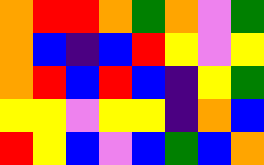[["orange", "red", "red", "orange", "green", "orange", "violet", "green"], ["orange", "blue", "indigo", "blue", "red", "yellow", "violet", "yellow"], ["orange", "red", "blue", "red", "blue", "indigo", "yellow", "green"], ["yellow", "yellow", "violet", "yellow", "yellow", "indigo", "orange", "blue"], ["red", "yellow", "blue", "violet", "blue", "green", "blue", "orange"]]